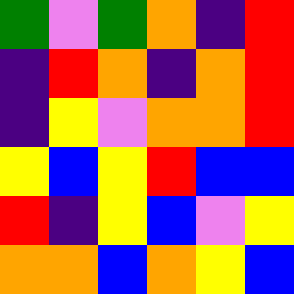[["green", "violet", "green", "orange", "indigo", "red"], ["indigo", "red", "orange", "indigo", "orange", "red"], ["indigo", "yellow", "violet", "orange", "orange", "red"], ["yellow", "blue", "yellow", "red", "blue", "blue"], ["red", "indigo", "yellow", "blue", "violet", "yellow"], ["orange", "orange", "blue", "orange", "yellow", "blue"]]